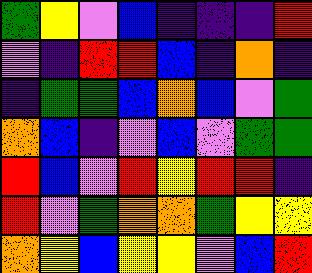[["green", "yellow", "violet", "blue", "indigo", "indigo", "indigo", "red"], ["violet", "indigo", "red", "red", "blue", "indigo", "orange", "indigo"], ["indigo", "green", "green", "blue", "orange", "blue", "violet", "green"], ["orange", "blue", "indigo", "violet", "blue", "violet", "green", "green"], ["red", "blue", "violet", "red", "yellow", "red", "red", "indigo"], ["red", "violet", "green", "orange", "orange", "green", "yellow", "yellow"], ["orange", "yellow", "blue", "yellow", "yellow", "violet", "blue", "red"]]